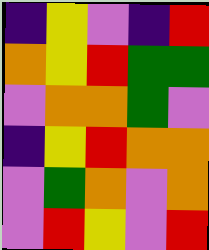[["indigo", "yellow", "violet", "indigo", "red"], ["orange", "yellow", "red", "green", "green"], ["violet", "orange", "orange", "green", "violet"], ["indigo", "yellow", "red", "orange", "orange"], ["violet", "green", "orange", "violet", "orange"], ["violet", "red", "yellow", "violet", "red"]]